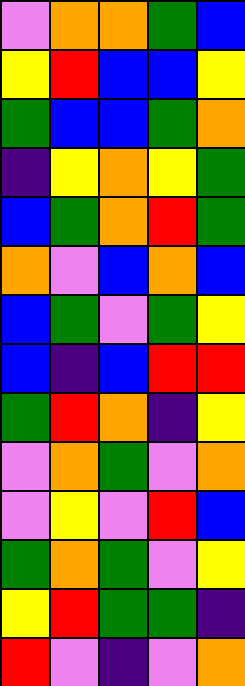[["violet", "orange", "orange", "green", "blue"], ["yellow", "red", "blue", "blue", "yellow"], ["green", "blue", "blue", "green", "orange"], ["indigo", "yellow", "orange", "yellow", "green"], ["blue", "green", "orange", "red", "green"], ["orange", "violet", "blue", "orange", "blue"], ["blue", "green", "violet", "green", "yellow"], ["blue", "indigo", "blue", "red", "red"], ["green", "red", "orange", "indigo", "yellow"], ["violet", "orange", "green", "violet", "orange"], ["violet", "yellow", "violet", "red", "blue"], ["green", "orange", "green", "violet", "yellow"], ["yellow", "red", "green", "green", "indigo"], ["red", "violet", "indigo", "violet", "orange"]]